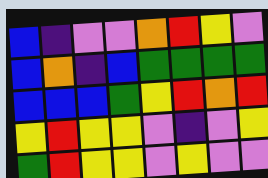[["blue", "indigo", "violet", "violet", "orange", "red", "yellow", "violet"], ["blue", "orange", "indigo", "blue", "green", "green", "green", "green"], ["blue", "blue", "blue", "green", "yellow", "red", "orange", "red"], ["yellow", "red", "yellow", "yellow", "violet", "indigo", "violet", "yellow"], ["green", "red", "yellow", "yellow", "violet", "yellow", "violet", "violet"]]